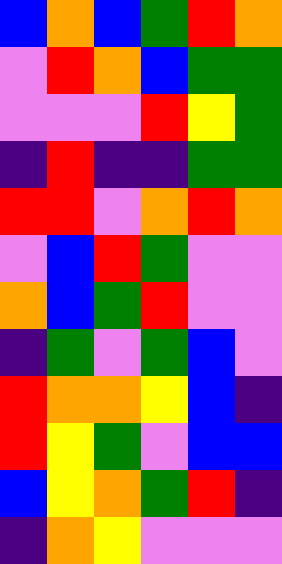[["blue", "orange", "blue", "green", "red", "orange"], ["violet", "red", "orange", "blue", "green", "green"], ["violet", "violet", "violet", "red", "yellow", "green"], ["indigo", "red", "indigo", "indigo", "green", "green"], ["red", "red", "violet", "orange", "red", "orange"], ["violet", "blue", "red", "green", "violet", "violet"], ["orange", "blue", "green", "red", "violet", "violet"], ["indigo", "green", "violet", "green", "blue", "violet"], ["red", "orange", "orange", "yellow", "blue", "indigo"], ["red", "yellow", "green", "violet", "blue", "blue"], ["blue", "yellow", "orange", "green", "red", "indigo"], ["indigo", "orange", "yellow", "violet", "violet", "violet"]]